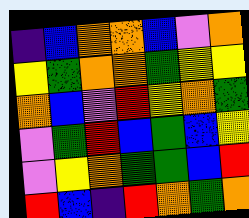[["indigo", "blue", "orange", "orange", "blue", "violet", "orange"], ["yellow", "green", "orange", "orange", "green", "yellow", "yellow"], ["orange", "blue", "violet", "red", "yellow", "orange", "green"], ["violet", "green", "red", "blue", "green", "blue", "yellow"], ["violet", "yellow", "orange", "green", "green", "blue", "red"], ["red", "blue", "indigo", "red", "orange", "green", "orange"]]